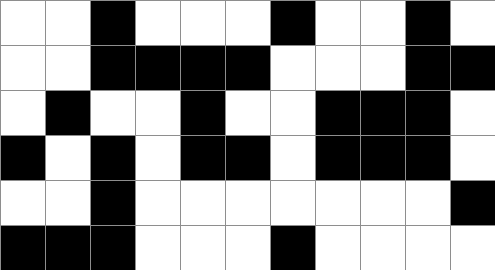[["white", "white", "black", "white", "white", "white", "black", "white", "white", "black", "white"], ["white", "white", "black", "black", "black", "black", "white", "white", "white", "black", "black"], ["white", "black", "white", "white", "black", "white", "white", "black", "black", "black", "white"], ["black", "white", "black", "white", "black", "black", "white", "black", "black", "black", "white"], ["white", "white", "black", "white", "white", "white", "white", "white", "white", "white", "black"], ["black", "black", "black", "white", "white", "white", "black", "white", "white", "white", "white"]]